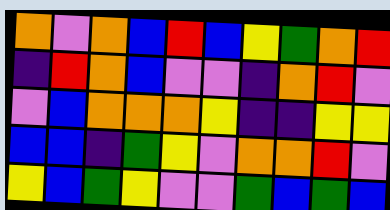[["orange", "violet", "orange", "blue", "red", "blue", "yellow", "green", "orange", "red"], ["indigo", "red", "orange", "blue", "violet", "violet", "indigo", "orange", "red", "violet"], ["violet", "blue", "orange", "orange", "orange", "yellow", "indigo", "indigo", "yellow", "yellow"], ["blue", "blue", "indigo", "green", "yellow", "violet", "orange", "orange", "red", "violet"], ["yellow", "blue", "green", "yellow", "violet", "violet", "green", "blue", "green", "blue"]]